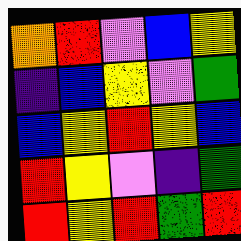[["orange", "red", "violet", "blue", "yellow"], ["indigo", "blue", "yellow", "violet", "green"], ["blue", "yellow", "red", "yellow", "blue"], ["red", "yellow", "violet", "indigo", "green"], ["red", "yellow", "red", "green", "red"]]